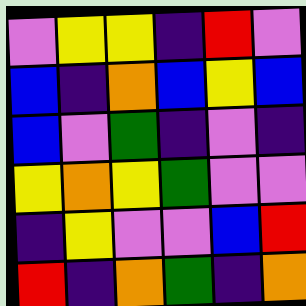[["violet", "yellow", "yellow", "indigo", "red", "violet"], ["blue", "indigo", "orange", "blue", "yellow", "blue"], ["blue", "violet", "green", "indigo", "violet", "indigo"], ["yellow", "orange", "yellow", "green", "violet", "violet"], ["indigo", "yellow", "violet", "violet", "blue", "red"], ["red", "indigo", "orange", "green", "indigo", "orange"]]